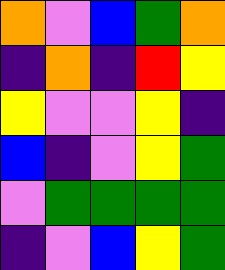[["orange", "violet", "blue", "green", "orange"], ["indigo", "orange", "indigo", "red", "yellow"], ["yellow", "violet", "violet", "yellow", "indigo"], ["blue", "indigo", "violet", "yellow", "green"], ["violet", "green", "green", "green", "green"], ["indigo", "violet", "blue", "yellow", "green"]]